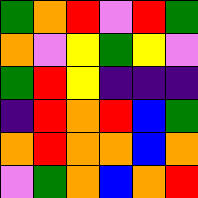[["green", "orange", "red", "violet", "red", "green"], ["orange", "violet", "yellow", "green", "yellow", "violet"], ["green", "red", "yellow", "indigo", "indigo", "indigo"], ["indigo", "red", "orange", "red", "blue", "green"], ["orange", "red", "orange", "orange", "blue", "orange"], ["violet", "green", "orange", "blue", "orange", "red"]]